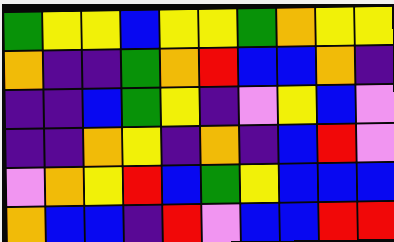[["green", "yellow", "yellow", "blue", "yellow", "yellow", "green", "orange", "yellow", "yellow"], ["orange", "indigo", "indigo", "green", "orange", "red", "blue", "blue", "orange", "indigo"], ["indigo", "indigo", "blue", "green", "yellow", "indigo", "violet", "yellow", "blue", "violet"], ["indigo", "indigo", "orange", "yellow", "indigo", "orange", "indigo", "blue", "red", "violet"], ["violet", "orange", "yellow", "red", "blue", "green", "yellow", "blue", "blue", "blue"], ["orange", "blue", "blue", "indigo", "red", "violet", "blue", "blue", "red", "red"]]